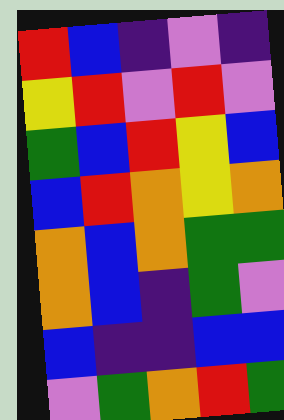[["red", "blue", "indigo", "violet", "indigo"], ["yellow", "red", "violet", "red", "violet"], ["green", "blue", "red", "yellow", "blue"], ["blue", "red", "orange", "yellow", "orange"], ["orange", "blue", "orange", "green", "green"], ["orange", "blue", "indigo", "green", "violet"], ["blue", "indigo", "indigo", "blue", "blue"], ["violet", "green", "orange", "red", "green"]]